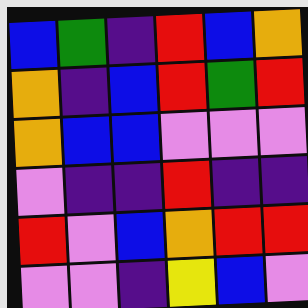[["blue", "green", "indigo", "red", "blue", "orange"], ["orange", "indigo", "blue", "red", "green", "red"], ["orange", "blue", "blue", "violet", "violet", "violet"], ["violet", "indigo", "indigo", "red", "indigo", "indigo"], ["red", "violet", "blue", "orange", "red", "red"], ["violet", "violet", "indigo", "yellow", "blue", "violet"]]